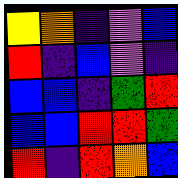[["yellow", "orange", "indigo", "violet", "blue"], ["red", "indigo", "blue", "violet", "indigo"], ["blue", "blue", "indigo", "green", "red"], ["blue", "blue", "red", "red", "green"], ["red", "indigo", "red", "orange", "blue"]]